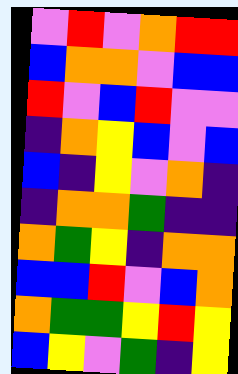[["violet", "red", "violet", "orange", "red", "red"], ["blue", "orange", "orange", "violet", "blue", "blue"], ["red", "violet", "blue", "red", "violet", "violet"], ["indigo", "orange", "yellow", "blue", "violet", "blue"], ["blue", "indigo", "yellow", "violet", "orange", "indigo"], ["indigo", "orange", "orange", "green", "indigo", "indigo"], ["orange", "green", "yellow", "indigo", "orange", "orange"], ["blue", "blue", "red", "violet", "blue", "orange"], ["orange", "green", "green", "yellow", "red", "yellow"], ["blue", "yellow", "violet", "green", "indigo", "yellow"]]